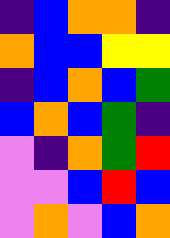[["indigo", "blue", "orange", "orange", "indigo"], ["orange", "blue", "blue", "yellow", "yellow"], ["indigo", "blue", "orange", "blue", "green"], ["blue", "orange", "blue", "green", "indigo"], ["violet", "indigo", "orange", "green", "red"], ["violet", "violet", "blue", "red", "blue"], ["violet", "orange", "violet", "blue", "orange"]]